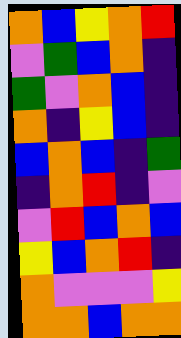[["orange", "blue", "yellow", "orange", "red"], ["violet", "green", "blue", "orange", "indigo"], ["green", "violet", "orange", "blue", "indigo"], ["orange", "indigo", "yellow", "blue", "indigo"], ["blue", "orange", "blue", "indigo", "green"], ["indigo", "orange", "red", "indigo", "violet"], ["violet", "red", "blue", "orange", "blue"], ["yellow", "blue", "orange", "red", "indigo"], ["orange", "violet", "violet", "violet", "yellow"], ["orange", "orange", "blue", "orange", "orange"]]